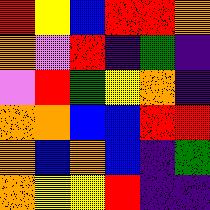[["red", "yellow", "blue", "red", "red", "orange"], ["orange", "violet", "red", "indigo", "green", "indigo"], ["violet", "red", "green", "yellow", "orange", "indigo"], ["orange", "orange", "blue", "blue", "red", "red"], ["orange", "blue", "orange", "blue", "indigo", "green"], ["orange", "yellow", "yellow", "red", "indigo", "indigo"]]